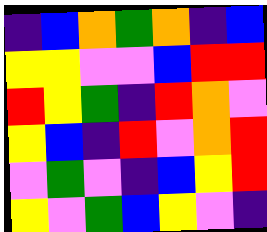[["indigo", "blue", "orange", "green", "orange", "indigo", "blue"], ["yellow", "yellow", "violet", "violet", "blue", "red", "red"], ["red", "yellow", "green", "indigo", "red", "orange", "violet"], ["yellow", "blue", "indigo", "red", "violet", "orange", "red"], ["violet", "green", "violet", "indigo", "blue", "yellow", "red"], ["yellow", "violet", "green", "blue", "yellow", "violet", "indigo"]]